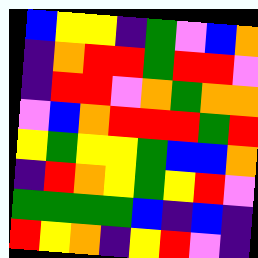[["blue", "yellow", "yellow", "indigo", "green", "violet", "blue", "orange"], ["indigo", "orange", "red", "red", "green", "red", "red", "violet"], ["indigo", "red", "red", "violet", "orange", "green", "orange", "orange"], ["violet", "blue", "orange", "red", "red", "red", "green", "red"], ["yellow", "green", "yellow", "yellow", "green", "blue", "blue", "orange"], ["indigo", "red", "orange", "yellow", "green", "yellow", "red", "violet"], ["green", "green", "green", "green", "blue", "indigo", "blue", "indigo"], ["red", "yellow", "orange", "indigo", "yellow", "red", "violet", "indigo"]]